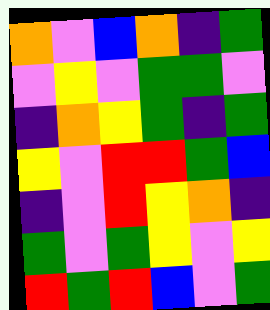[["orange", "violet", "blue", "orange", "indigo", "green"], ["violet", "yellow", "violet", "green", "green", "violet"], ["indigo", "orange", "yellow", "green", "indigo", "green"], ["yellow", "violet", "red", "red", "green", "blue"], ["indigo", "violet", "red", "yellow", "orange", "indigo"], ["green", "violet", "green", "yellow", "violet", "yellow"], ["red", "green", "red", "blue", "violet", "green"]]